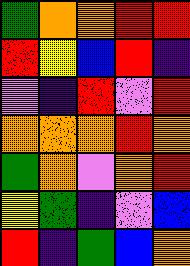[["green", "orange", "orange", "red", "red"], ["red", "yellow", "blue", "red", "indigo"], ["violet", "indigo", "red", "violet", "red"], ["orange", "orange", "orange", "red", "orange"], ["green", "orange", "violet", "orange", "red"], ["yellow", "green", "indigo", "violet", "blue"], ["red", "indigo", "green", "blue", "orange"]]